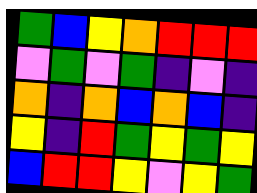[["green", "blue", "yellow", "orange", "red", "red", "red"], ["violet", "green", "violet", "green", "indigo", "violet", "indigo"], ["orange", "indigo", "orange", "blue", "orange", "blue", "indigo"], ["yellow", "indigo", "red", "green", "yellow", "green", "yellow"], ["blue", "red", "red", "yellow", "violet", "yellow", "green"]]